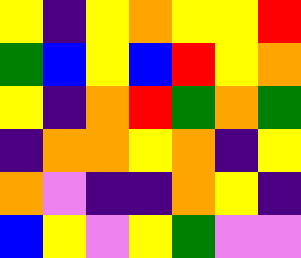[["yellow", "indigo", "yellow", "orange", "yellow", "yellow", "red"], ["green", "blue", "yellow", "blue", "red", "yellow", "orange"], ["yellow", "indigo", "orange", "red", "green", "orange", "green"], ["indigo", "orange", "orange", "yellow", "orange", "indigo", "yellow"], ["orange", "violet", "indigo", "indigo", "orange", "yellow", "indigo"], ["blue", "yellow", "violet", "yellow", "green", "violet", "violet"]]